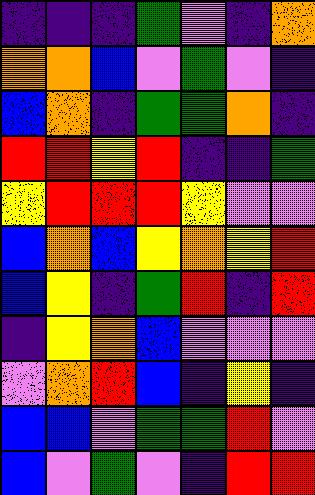[["indigo", "indigo", "indigo", "green", "violet", "indigo", "orange"], ["orange", "orange", "blue", "violet", "green", "violet", "indigo"], ["blue", "orange", "indigo", "green", "green", "orange", "indigo"], ["red", "red", "yellow", "red", "indigo", "indigo", "green"], ["yellow", "red", "red", "red", "yellow", "violet", "violet"], ["blue", "orange", "blue", "yellow", "orange", "yellow", "red"], ["blue", "yellow", "indigo", "green", "red", "indigo", "red"], ["indigo", "yellow", "orange", "blue", "violet", "violet", "violet"], ["violet", "orange", "red", "blue", "indigo", "yellow", "indigo"], ["blue", "blue", "violet", "green", "green", "red", "violet"], ["blue", "violet", "green", "violet", "indigo", "red", "red"]]